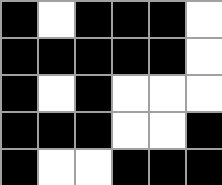[["black", "white", "black", "black", "black", "white"], ["black", "black", "black", "black", "black", "white"], ["black", "white", "black", "white", "white", "white"], ["black", "black", "black", "white", "white", "black"], ["black", "white", "white", "black", "black", "black"]]